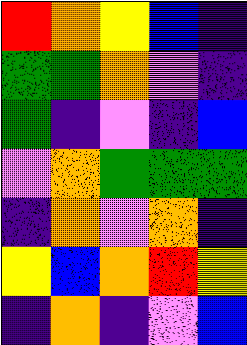[["red", "orange", "yellow", "blue", "indigo"], ["green", "green", "orange", "violet", "indigo"], ["green", "indigo", "violet", "indigo", "blue"], ["violet", "orange", "green", "green", "green"], ["indigo", "orange", "violet", "orange", "indigo"], ["yellow", "blue", "orange", "red", "yellow"], ["indigo", "orange", "indigo", "violet", "blue"]]